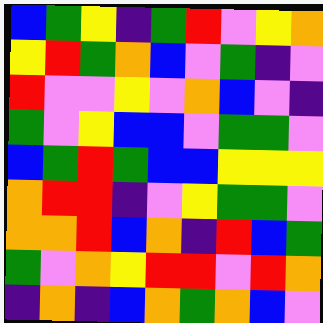[["blue", "green", "yellow", "indigo", "green", "red", "violet", "yellow", "orange"], ["yellow", "red", "green", "orange", "blue", "violet", "green", "indigo", "violet"], ["red", "violet", "violet", "yellow", "violet", "orange", "blue", "violet", "indigo"], ["green", "violet", "yellow", "blue", "blue", "violet", "green", "green", "violet"], ["blue", "green", "red", "green", "blue", "blue", "yellow", "yellow", "yellow"], ["orange", "red", "red", "indigo", "violet", "yellow", "green", "green", "violet"], ["orange", "orange", "red", "blue", "orange", "indigo", "red", "blue", "green"], ["green", "violet", "orange", "yellow", "red", "red", "violet", "red", "orange"], ["indigo", "orange", "indigo", "blue", "orange", "green", "orange", "blue", "violet"]]